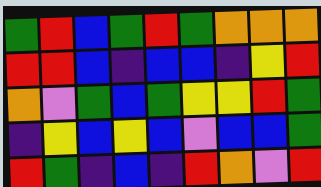[["green", "red", "blue", "green", "red", "green", "orange", "orange", "orange"], ["red", "red", "blue", "indigo", "blue", "blue", "indigo", "yellow", "red"], ["orange", "violet", "green", "blue", "green", "yellow", "yellow", "red", "green"], ["indigo", "yellow", "blue", "yellow", "blue", "violet", "blue", "blue", "green"], ["red", "green", "indigo", "blue", "indigo", "red", "orange", "violet", "red"]]